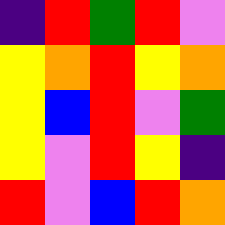[["indigo", "red", "green", "red", "violet"], ["yellow", "orange", "red", "yellow", "orange"], ["yellow", "blue", "red", "violet", "green"], ["yellow", "violet", "red", "yellow", "indigo"], ["red", "violet", "blue", "red", "orange"]]